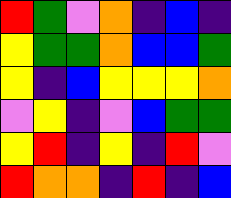[["red", "green", "violet", "orange", "indigo", "blue", "indigo"], ["yellow", "green", "green", "orange", "blue", "blue", "green"], ["yellow", "indigo", "blue", "yellow", "yellow", "yellow", "orange"], ["violet", "yellow", "indigo", "violet", "blue", "green", "green"], ["yellow", "red", "indigo", "yellow", "indigo", "red", "violet"], ["red", "orange", "orange", "indigo", "red", "indigo", "blue"]]